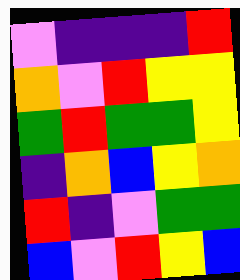[["violet", "indigo", "indigo", "indigo", "red"], ["orange", "violet", "red", "yellow", "yellow"], ["green", "red", "green", "green", "yellow"], ["indigo", "orange", "blue", "yellow", "orange"], ["red", "indigo", "violet", "green", "green"], ["blue", "violet", "red", "yellow", "blue"]]